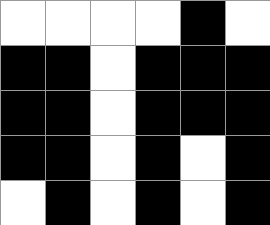[["white", "white", "white", "white", "black", "white"], ["black", "black", "white", "black", "black", "black"], ["black", "black", "white", "black", "black", "black"], ["black", "black", "white", "black", "white", "black"], ["white", "black", "white", "black", "white", "black"]]